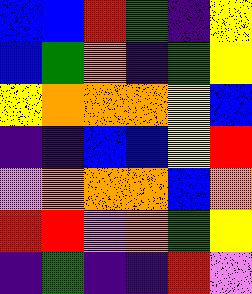[["blue", "blue", "red", "green", "indigo", "yellow"], ["blue", "green", "orange", "indigo", "green", "yellow"], ["yellow", "orange", "orange", "orange", "yellow", "blue"], ["indigo", "indigo", "blue", "blue", "yellow", "red"], ["violet", "orange", "orange", "orange", "blue", "orange"], ["red", "red", "violet", "orange", "green", "yellow"], ["indigo", "green", "indigo", "indigo", "red", "violet"]]